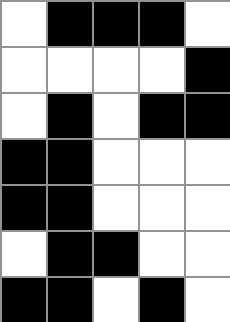[["white", "black", "black", "black", "white"], ["white", "white", "white", "white", "black"], ["white", "black", "white", "black", "black"], ["black", "black", "white", "white", "white"], ["black", "black", "white", "white", "white"], ["white", "black", "black", "white", "white"], ["black", "black", "white", "black", "white"]]